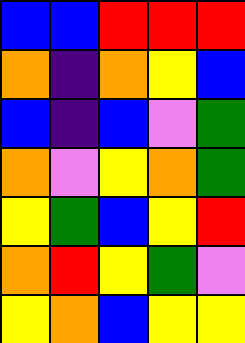[["blue", "blue", "red", "red", "red"], ["orange", "indigo", "orange", "yellow", "blue"], ["blue", "indigo", "blue", "violet", "green"], ["orange", "violet", "yellow", "orange", "green"], ["yellow", "green", "blue", "yellow", "red"], ["orange", "red", "yellow", "green", "violet"], ["yellow", "orange", "blue", "yellow", "yellow"]]